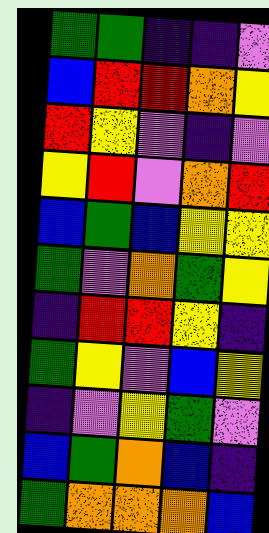[["green", "green", "indigo", "indigo", "violet"], ["blue", "red", "red", "orange", "yellow"], ["red", "yellow", "violet", "indigo", "violet"], ["yellow", "red", "violet", "orange", "red"], ["blue", "green", "blue", "yellow", "yellow"], ["green", "violet", "orange", "green", "yellow"], ["indigo", "red", "red", "yellow", "indigo"], ["green", "yellow", "violet", "blue", "yellow"], ["indigo", "violet", "yellow", "green", "violet"], ["blue", "green", "orange", "blue", "indigo"], ["green", "orange", "orange", "orange", "blue"]]